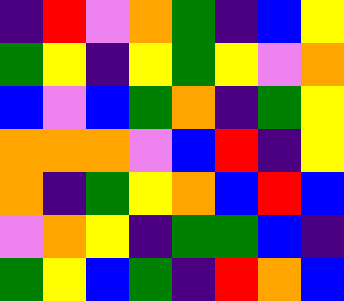[["indigo", "red", "violet", "orange", "green", "indigo", "blue", "yellow"], ["green", "yellow", "indigo", "yellow", "green", "yellow", "violet", "orange"], ["blue", "violet", "blue", "green", "orange", "indigo", "green", "yellow"], ["orange", "orange", "orange", "violet", "blue", "red", "indigo", "yellow"], ["orange", "indigo", "green", "yellow", "orange", "blue", "red", "blue"], ["violet", "orange", "yellow", "indigo", "green", "green", "blue", "indigo"], ["green", "yellow", "blue", "green", "indigo", "red", "orange", "blue"]]